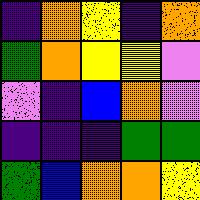[["indigo", "orange", "yellow", "indigo", "orange"], ["green", "orange", "yellow", "yellow", "violet"], ["violet", "indigo", "blue", "orange", "violet"], ["indigo", "indigo", "indigo", "green", "green"], ["green", "blue", "orange", "orange", "yellow"]]